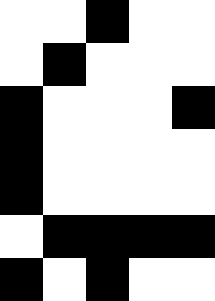[["white", "white", "black", "white", "white"], ["white", "black", "white", "white", "white"], ["black", "white", "white", "white", "black"], ["black", "white", "white", "white", "white"], ["black", "white", "white", "white", "white"], ["white", "black", "black", "black", "black"], ["black", "white", "black", "white", "white"]]